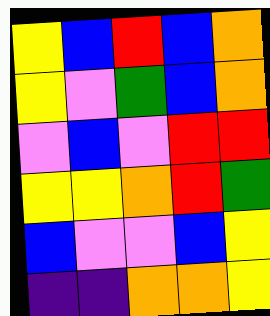[["yellow", "blue", "red", "blue", "orange"], ["yellow", "violet", "green", "blue", "orange"], ["violet", "blue", "violet", "red", "red"], ["yellow", "yellow", "orange", "red", "green"], ["blue", "violet", "violet", "blue", "yellow"], ["indigo", "indigo", "orange", "orange", "yellow"]]